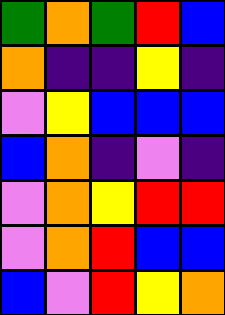[["green", "orange", "green", "red", "blue"], ["orange", "indigo", "indigo", "yellow", "indigo"], ["violet", "yellow", "blue", "blue", "blue"], ["blue", "orange", "indigo", "violet", "indigo"], ["violet", "orange", "yellow", "red", "red"], ["violet", "orange", "red", "blue", "blue"], ["blue", "violet", "red", "yellow", "orange"]]